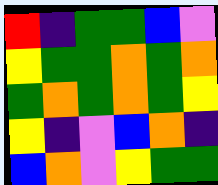[["red", "indigo", "green", "green", "blue", "violet"], ["yellow", "green", "green", "orange", "green", "orange"], ["green", "orange", "green", "orange", "green", "yellow"], ["yellow", "indigo", "violet", "blue", "orange", "indigo"], ["blue", "orange", "violet", "yellow", "green", "green"]]